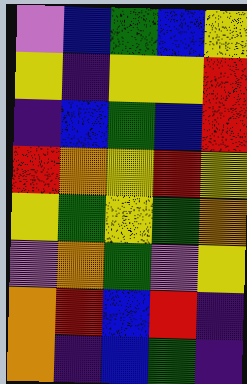[["violet", "blue", "green", "blue", "yellow"], ["yellow", "indigo", "yellow", "yellow", "red"], ["indigo", "blue", "green", "blue", "red"], ["red", "orange", "yellow", "red", "yellow"], ["yellow", "green", "yellow", "green", "orange"], ["violet", "orange", "green", "violet", "yellow"], ["orange", "red", "blue", "red", "indigo"], ["orange", "indigo", "blue", "green", "indigo"]]